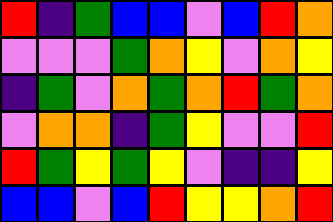[["red", "indigo", "green", "blue", "blue", "violet", "blue", "red", "orange"], ["violet", "violet", "violet", "green", "orange", "yellow", "violet", "orange", "yellow"], ["indigo", "green", "violet", "orange", "green", "orange", "red", "green", "orange"], ["violet", "orange", "orange", "indigo", "green", "yellow", "violet", "violet", "red"], ["red", "green", "yellow", "green", "yellow", "violet", "indigo", "indigo", "yellow"], ["blue", "blue", "violet", "blue", "red", "yellow", "yellow", "orange", "red"]]